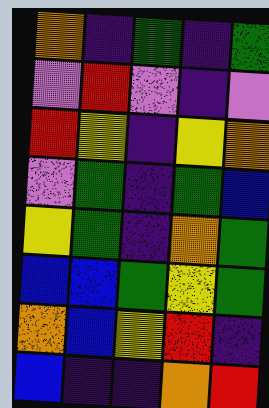[["orange", "indigo", "green", "indigo", "green"], ["violet", "red", "violet", "indigo", "violet"], ["red", "yellow", "indigo", "yellow", "orange"], ["violet", "green", "indigo", "green", "blue"], ["yellow", "green", "indigo", "orange", "green"], ["blue", "blue", "green", "yellow", "green"], ["orange", "blue", "yellow", "red", "indigo"], ["blue", "indigo", "indigo", "orange", "red"]]